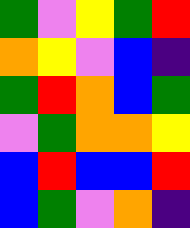[["green", "violet", "yellow", "green", "red"], ["orange", "yellow", "violet", "blue", "indigo"], ["green", "red", "orange", "blue", "green"], ["violet", "green", "orange", "orange", "yellow"], ["blue", "red", "blue", "blue", "red"], ["blue", "green", "violet", "orange", "indigo"]]